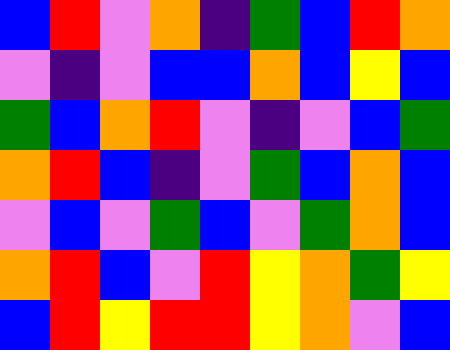[["blue", "red", "violet", "orange", "indigo", "green", "blue", "red", "orange"], ["violet", "indigo", "violet", "blue", "blue", "orange", "blue", "yellow", "blue"], ["green", "blue", "orange", "red", "violet", "indigo", "violet", "blue", "green"], ["orange", "red", "blue", "indigo", "violet", "green", "blue", "orange", "blue"], ["violet", "blue", "violet", "green", "blue", "violet", "green", "orange", "blue"], ["orange", "red", "blue", "violet", "red", "yellow", "orange", "green", "yellow"], ["blue", "red", "yellow", "red", "red", "yellow", "orange", "violet", "blue"]]